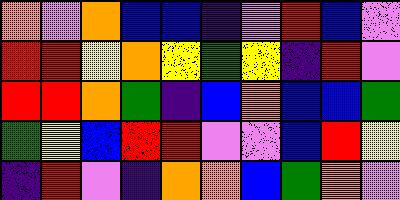[["orange", "violet", "orange", "blue", "blue", "indigo", "violet", "red", "blue", "violet"], ["red", "red", "yellow", "orange", "yellow", "green", "yellow", "indigo", "red", "violet"], ["red", "red", "orange", "green", "indigo", "blue", "orange", "blue", "blue", "green"], ["green", "yellow", "blue", "red", "red", "violet", "violet", "blue", "red", "yellow"], ["indigo", "red", "violet", "indigo", "orange", "orange", "blue", "green", "orange", "violet"]]